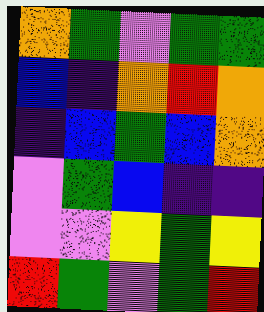[["orange", "green", "violet", "green", "green"], ["blue", "indigo", "orange", "red", "orange"], ["indigo", "blue", "green", "blue", "orange"], ["violet", "green", "blue", "indigo", "indigo"], ["violet", "violet", "yellow", "green", "yellow"], ["red", "green", "violet", "green", "red"]]